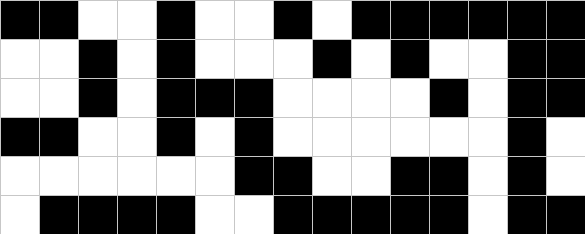[["black", "black", "white", "white", "black", "white", "white", "black", "white", "black", "black", "black", "black", "black", "black"], ["white", "white", "black", "white", "black", "white", "white", "white", "black", "white", "black", "white", "white", "black", "black"], ["white", "white", "black", "white", "black", "black", "black", "white", "white", "white", "white", "black", "white", "black", "black"], ["black", "black", "white", "white", "black", "white", "black", "white", "white", "white", "white", "white", "white", "black", "white"], ["white", "white", "white", "white", "white", "white", "black", "black", "white", "white", "black", "black", "white", "black", "white"], ["white", "black", "black", "black", "black", "white", "white", "black", "black", "black", "black", "black", "white", "black", "black"]]